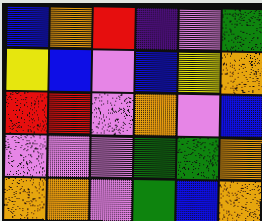[["blue", "orange", "red", "indigo", "violet", "green"], ["yellow", "blue", "violet", "blue", "yellow", "orange"], ["red", "red", "violet", "orange", "violet", "blue"], ["violet", "violet", "violet", "green", "green", "orange"], ["orange", "orange", "violet", "green", "blue", "orange"]]